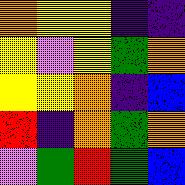[["orange", "yellow", "yellow", "indigo", "indigo"], ["yellow", "violet", "yellow", "green", "orange"], ["yellow", "yellow", "orange", "indigo", "blue"], ["red", "indigo", "orange", "green", "orange"], ["violet", "green", "red", "green", "blue"]]